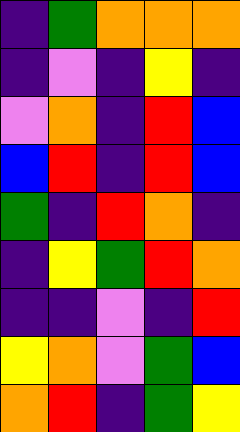[["indigo", "green", "orange", "orange", "orange"], ["indigo", "violet", "indigo", "yellow", "indigo"], ["violet", "orange", "indigo", "red", "blue"], ["blue", "red", "indigo", "red", "blue"], ["green", "indigo", "red", "orange", "indigo"], ["indigo", "yellow", "green", "red", "orange"], ["indigo", "indigo", "violet", "indigo", "red"], ["yellow", "orange", "violet", "green", "blue"], ["orange", "red", "indigo", "green", "yellow"]]